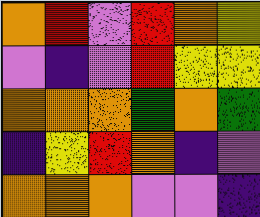[["orange", "red", "violet", "red", "orange", "yellow"], ["violet", "indigo", "violet", "red", "yellow", "yellow"], ["orange", "orange", "orange", "green", "orange", "green"], ["indigo", "yellow", "red", "orange", "indigo", "violet"], ["orange", "orange", "orange", "violet", "violet", "indigo"]]